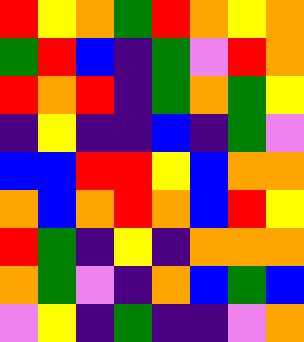[["red", "yellow", "orange", "green", "red", "orange", "yellow", "orange"], ["green", "red", "blue", "indigo", "green", "violet", "red", "orange"], ["red", "orange", "red", "indigo", "green", "orange", "green", "yellow"], ["indigo", "yellow", "indigo", "indigo", "blue", "indigo", "green", "violet"], ["blue", "blue", "red", "red", "yellow", "blue", "orange", "orange"], ["orange", "blue", "orange", "red", "orange", "blue", "red", "yellow"], ["red", "green", "indigo", "yellow", "indigo", "orange", "orange", "orange"], ["orange", "green", "violet", "indigo", "orange", "blue", "green", "blue"], ["violet", "yellow", "indigo", "green", "indigo", "indigo", "violet", "orange"]]